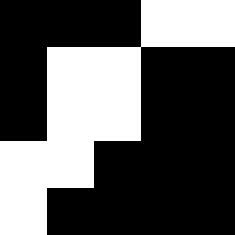[["black", "black", "black", "white", "white"], ["black", "white", "white", "black", "black"], ["black", "white", "white", "black", "black"], ["white", "white", "black", "black", "black"], ["white", "black", "black", "black", "black"]]